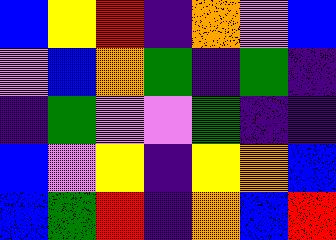[["blue", "yellow", "red", "indigo", "orange", "violet", "blue"], ["violet", "blue", "orange", "green", "indigo", "green", "indigo"], ["indigo", "green", "violet", "violet", "green", "indigo", "indigo"], ["blue", "violet", "yellow", "indigo", "yellow", "orange", "blue"], ["blue", "green", "red", "indigo", "orange", "blue", "red"]]